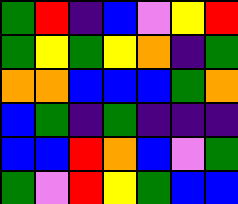[["green", "red", "indigo", "blue", "violet", "yellow", "red"], ["green", "yellow", "green", "yellow", "orange", "indigo", "green"], ["orange", "orange", "blue", "blue", "blue", "green", "orange"], ["blue", "green", "indigo", "green", "indigo", "indigo", "indigo"], ["blue", "blue", "red", "orange", "blue", "violet", "green"], ["green", "violet", "red", "yellow", "green", "blue", "blue"]]